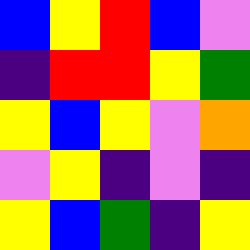[["blue", "yellow", "red", "blue", "violet"], ["indigo", "red", "red", "yellow", "green"], ["yellow", "blue", "yellow", "violet", "orange"], ["violet", "yellow", "indigo", "violet", "indigo"], ["yellow", "blue", "green", "indigo", "yellow"]]